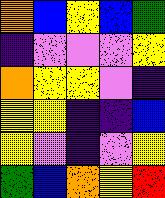[["orange", "blue", "yellow", "blue", "green"], ["indigo", "violet", "violet", "violet", "yellow"], ["orange", "yellow", "yellow", "violet", "indigo"], ["yellow", "yellow", "indigo", "indigo", "blue"], ["yellow", "violet", "indigo", "violet", "yellow"], ["green", "blue", "orange", "yellow", "red"]]